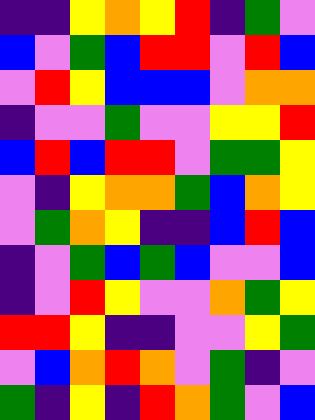[["indigo", "indigo", "yellow", "orange", "yellow", "red", "indigo", "green", "violet"], ["blue", "violet", "green", "blue", "red", "red", "violet", "red", "blue"], ["violet", "red", "yellow", "blue", "blue", "blue", "violet", "orange", "orange"], ["indigo", "violet", "violet", "green", "violet", "violet", "yellow", "yellow", "red"], ["blue", "red", "blue", "red", "red", "violet", "green", "green", "yellow"], ["violet", "indigo", "yellow", "orange", "orange", "green", "blue", "orange", "yellow"], ["violet", "green", "orange", "yellow", "indigo", "indigo", "blue", "red", "blue"], ["indigo", "violet", "green", "blue", "green", "blue", "violet", "violet", "blue"], ["indigo", "violet", "red", "yellow", "violet", "violet", "orange", "green", "yellow"], ["red", "red", "yellow", "indigo", "indigo", "violet", "violet", "yellow", "green"], ["violet", "blue", "orange", "red", "orange", "violet", "green", "indigo", "violet"], ["green", "indigo", "yellow", "indigo", "red", "orange", "green", "violet", "blue"]]